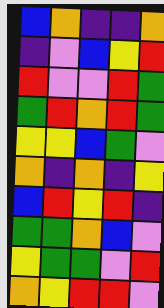[["blue", "orange", "indigo", "indigo", "orange"], ["indigo", "violet", "blue", "yellow", "red"], ["red", "violet", "violet", "red", "green"], ["green", "red", "orange", "red", "green"], ["yellow", "yellow", "blue", "green", "violet"], ["orange", "indigo", "orange", "indigo", "yellow"], ["blue", "red", "yellow", "red", "indigo"], ["green", "green", "orange", "blue", "violet"], ["yellow", "green", "green", "violet", "red"], ["orange", "yellow", "red", "red", "violet"]]